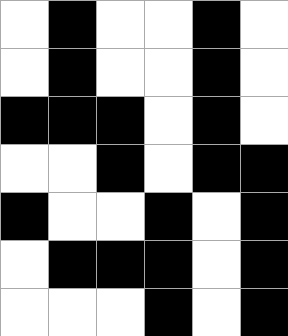[["white", "black", "white", "white", "black", "white"], ["white", "black", "white", "white", "black", "white"], ["black", "black", "black", "white", "black", "white"], ["white", "white", "black", "white", "black", "black"], ["black", "white", "white", "black", "white", "black"], ["white", "black", "black", "black", "white", "black"], ["white", "white", "white", "black", "white", "black"]]